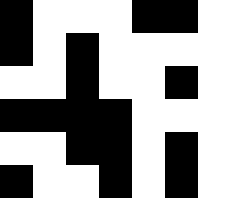[["black", "white", "white", "white", "black", "black", "white"], ["black", "white", "black", "white", "white", "white", "white"], ["white", "white", "black", "white", "white", "black", "white"], ["black", "black", "black", "black", "white", "white", "white"], ["white", "white", "black", "black", "white", "black", "white"], ["black", "white", "white", "black", "white", "black", "white"]]